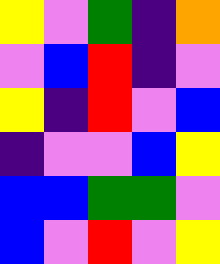[["yellow", "violet", "green", "indigo", "orange"], ["violet", "blue", "red", "indigo", "violet"], ["yellow", "indigo", "red", "violet", "blue"], ["indigo", "violet", "violet", "blue", "yellow"], ["blue", "blue", "green", "green", "violet"], ["blue", "violet", "red", "violet", "yellow"]]